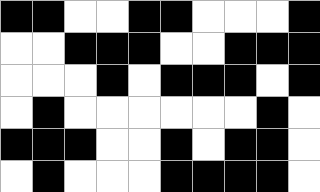[["black", "black", "white", "white", "black", "black", "white", "white", "white", "black"], ["white", "white", "black", "black", "black", "white", "white", "black", "black", "black"], ["white", "white", "white", "black", "white", "black", "black", "black", "white", "black"], ["white", "black", "white", "white", "white", "white", "white", "white", "black", "white"], ["black", "black", "black", "white", "white", "black", "white", "black", "black", "white"], ["white", "black", "white", "white", "white", "black", "black", "black", "black", "white"]]